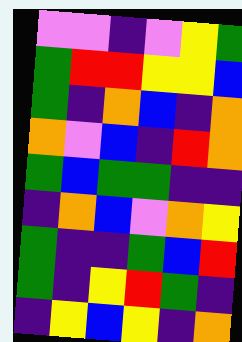[["violet", "violet", "indigo", "violet", "yellow", "green"], ["green", "red", "red", "yellow", "yellow", "blue"], ["green", "indigo", "orange", "blue", "indigo", "orange"], ["orange", "violet", "blue", "indigo", "red", "orange"], ["green", "blue", "green", "green", "indigo", "indigo"], ["indigo", "orange", "blue", "violet", "orange", "yellow"], ["green", "indigo", "indigo", "green", "blue", "red"], ["green", "indigo", "yellow", "red", "green", "indigo"], ["indigo", "yellow", "blue", "yellow", "indigo", "orange"]]